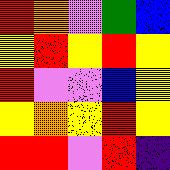[["red", "orange", "violet", "green", "blue"], ["yellow", "red", "yellow", "red", "yellow"], ["red", "violet", "violet", "blue", "yellow"], ["yellow", "orange", "yellow", "red", "yellow"], ["red", "red", "violet", "red", "indigo"]]